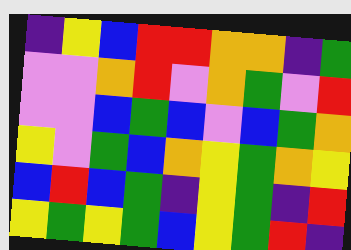[["indigo", "yellow", "blue", "red", "red", "orange", "orange", "indigo", "green"], ["violet", "violet", "orange", "red", "violet", "orange", "green", "violet", "red"], ["violet", "violet", "blue", "green", "blue", "violet", "blue", "green", "orange"], ["yellow", "violet", "green", "blue", "orange", "yellow", "green", "orange", "yellow"], ["blue", "red", "blue", "green", "indigo", "yellow", "green", "indigo", "red"], ["yellow", "green", "yellow", "green", "blue", "yellow", "green", "red", "indigo"]]